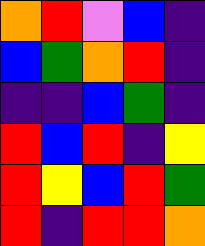[["orange", "red", "violet", "blue", "indigo"], ["blue", "green", "orange", "red", "indigo"], ["indigo", "indigo", "blue", "green", "indigo"], ["red", "blue", "red", "indigo", "yellow"], ["red", "yellow", "blue", "red", "green"], ["red", "indigo", "red", "red", "orange"]]